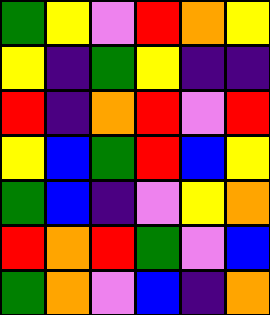[["green", "yellow", "violet", "red", "orange", "yellow"], ["yellow", "indigo", "green", "yellow", "indigo", "indigo"], ["red", "indigo", "orange", "red", "violet", "red"], ["yellow", "blue", "green", "red", "blue", "yellow"], ["green", "blue", "indigo", "violet", "yellow", "orange"], ["red", "orange", "red", "green", "violet", "blue"], ["green", "orange", "violet", "blue", "indigo", "orange"]]